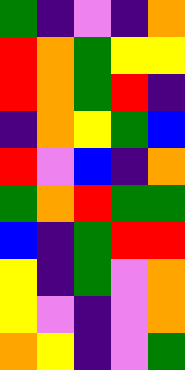[["green", "indigo", "violet", "indigo", "orange"], ["red", "orange", "green", "yellow", "yellow"], ["red", "orange", "green", "red", "indigo"], ["indigo", "orange", "yellow", "green", "blue"], ["red", "violet", "blue", "indigo", "orange"], ["green", "orange", "red", "green", "green"], ["blue", "indigo", "green", "red", "red"], ["yellow", "indigo", "green", "violet", "orange"], ["yellow", "violet", "indigo", "violet", "orange"], ["orange", "yellow", "indigo", "violet", "green"]]